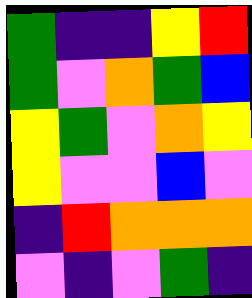[["green", "indigo", "indigo", "yellow", "red"], ["green", "violet", "orange", "green", "blue"], ["yellow", "green", "violet", "orange", "yellow"], ["yellow", "violet", "violet", "blue", "violet"], ["indigo", "red", "orange", "orange", "orange"], ["violet", "indigo", "violet", "green", "indigo"]]